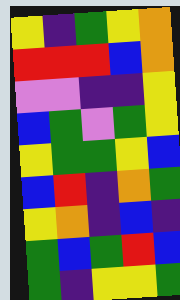[["yellow", "indigo", "green", "yellow", "orange"], ["red", "red", "red", "blue", "orange"], ["violet", "violet", "indigo", "indigo", "yellow"], ["blue", "green", "violet", "green", "yellow"], ["yellow", "green", "green", "yellow", "blue"], ["blue", "red", "indigo", "orange", "green"], ["yellow", "orange", "indigo", "blue", "indigo"], ["green", "blue", "green", "red", "blue"], ["green", "indigo", "yellow", "yellow", "green"]]